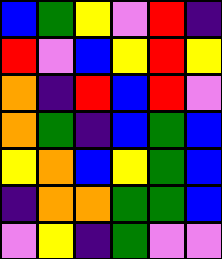[["blue", "green", "yellow", "violet", "red", "indigo"], ["red", "violet", "blue", "yellow", "red", "yellow"], ["orange", "indigo", "red", "blue", "red", "violet"], ["orange", "green", "indigo", "blue", "green", "blue"], ["yellow", "orange", "blue", "yellow", "green", "blue"], ["indigo", "orange", "orange", "green", "green", "blue"], ["violet", "yellow", "indigo", "green", "violet", "violet"]]